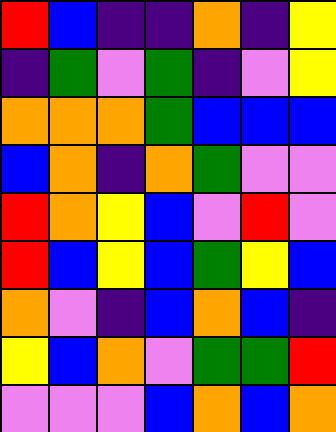[["red", "blue", "indigo", "indigo", "orange", "indigo", "yellow"], ["indigo", "green", "violet", "green", "indigo", "violet", "yellow"], ["orange", "orange", "orange", "green", "blue", "blue", "blue"], ["blue", "orange", "indigo", "orange", "green", "violet", "violet"], ["red", "orange", "yellow", "blue", "violet", "red", "violet"], ["red", "blue", "yellow", "blue", "green", "yellow", "blue"], ["orange", "violet", "indigo", "blue", "orange", "blue", "indigo"], ["yellow", "blue", "orange", "violet", "green", "green", "red"], ["violet", "violet", "violet", "blue", "orange", "blue", "orange"]]